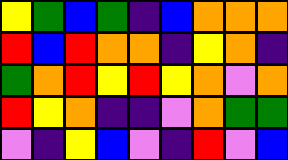[["yellow", "green", "blue", "green", "indigo", "blue", "orange", "orange", "orange"], ["red", "blue", "red", "orange", "orange", "indigo", "yellow", "orange", "indigo"], ["green", "orange", "red", "yellow", "red", "yellow", "orange", "violet", "orange"], ["red", "yellow", "orange", "indigo", "indigo", "violet", "orange", "green", "green"], ["violet", "indigo", "yellow", "blue", "violet", "indigo", "red", "violet", "blue"]]